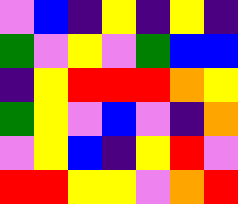[["violet", "blue", "indigo", "yellow", "indigo", "yellow", "indigo"], ["green", "violet", "yellow", "violet", "green", "blue", "blue"], ["indigo", "yellow", "red", "red", "red", "orange", "yellow"], ["green", "yellow", "violet", "blue", "violet", "indigo", "orange"], ["violet", "yellow", "blue", "indigo", "yellow", "red", "violet"], ["red", "red", "yellow", "yellow", "violet", "orange", "red"]]